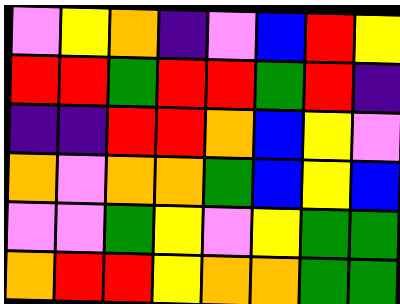[["violet", "yellow", "orange", "indigo", "violet", "blue", "red", "yellow"], ["red", "red", "green", "red", "red", "green", "red", "indigo"], ["indigo", "indigo", "red", "red", "orange", "blue", "yellow", "violet"], ["orange", "violet", "orange", "orange", "green", "blue", "yellow", "blue"], ["violet", "violet", "green", "yellow", "violet", "yellow", "green", "green"], ["orange", "red", "red", "yellow", "orange", "orange", "green", "green"]]